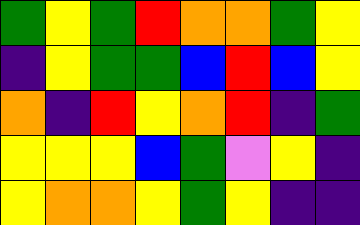[["green", "yellow", "green", "red", "orange", "orange", "green", "yellow"], ["indigo", "yellow", "green", "green", "blue", "red", "blue", "yellow"], ["orange", "indigo", "red", "yellow", "orange", "red", "indigo", "green"], ["yellow", "yellow", "yellow", "blue", "green", "violet", "yellow", "indigo"], ["yellow", "orange", "orange", "yellow", "green", "yellow", "indigo", "indigo"]]